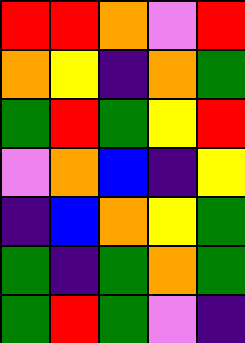[["red", "red", "orange", "violet", "red"], ["orange", "yellow", "indigo", "orange", "green"], ["green", "red", "green", "yellow", "red"], ["violet", "orange", "blue", "indigo", "yellow"], ["indigo", "blue", "orange", "yellow", "green"], ["green", "indigo", "green", "orange", "green"], ["green", "red", "green", "violet", "indigo"]]